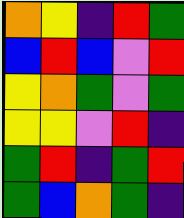[["orange", "yellow", "indigo", "red", "green"], ["blue", "red", "blue", "violet", "red"], ["yellow", "orange", "green", "violet", "green"], ["yellow", "yellow", "violet", "red", "indigo"], ["green", "red", "indigo", "green", "red"], ["green", "blue", "orange", "green", "indigo"]]